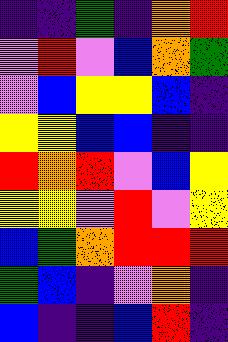[["indigo", "indigo", "green", "indigo", "orange", "red"], ["violet", "red", "violet", "blue", "orange", "green"], ["violet", "blue", "yellow", "yellow", "blue", "indigo"], ["yellow", "yellow", "blue", "blue", "indigo", "indigo"], ["red", "orange", "red", "violet", "blue", "yellow"], ["yellow", "yellow", "violet", "red", "violet", "yellow"], ["blue", "green", "orange", "red", "red", "red"], ["green", "blue", "indigo", "violet", "orange", "indigo"], ["blue", "indigo", "indigo", "blue", "red", "indigo"]]